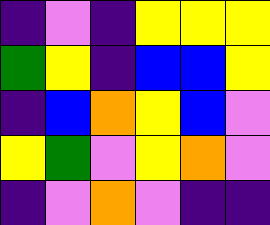[["indigo", "violet", "indigo", "yellow", "yellow", "yellow"], ["green", "yellow", "indigo", "blue", "blue", "yellow"], ["indigo", "blue", "orange", "yellow", "blue", "violet"], ["yellow", "green", "violet", "yellow", "orange", "violet"], ["indigo", "violet", "orange", "violet", "indigo", "indigo"]]